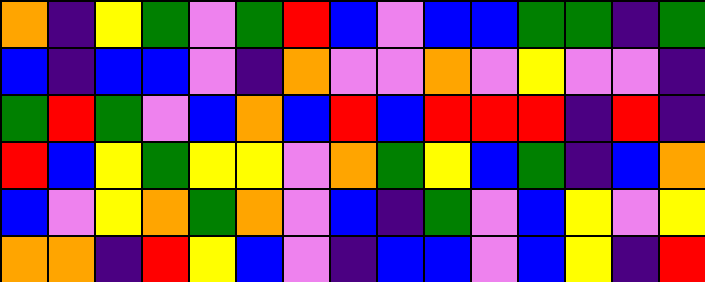[["orange", "indigo", "yellow", "green", "violet", "green", "red", "blue", "violet", "blue", "blue", "green", "green", "indigo", "green"], ["blue", "indigo", "blue", "blue", "violet", "indigo", "orange", "violet", "violet", "orange", "violet", "yellow", "violet", "violet", "indigo"], ["green", "red", "green", "violet", "blue", "orange", "blue", "red", "blue", "red", "red", "red", "indigo", "red", "indigo"], ["red", "blue", "yellow", "green", "yellow", "yellow", "violet", "orange", "green", "yellow", "blue", "green", "indigo", "blue", "orange"], ["blue", "violet", "yellow", "orange", "green", "orange", "violet", "blue", "indigo", "green", "violet", "blue", "yellow", "violet", "yellow"], ["orange", "orange", "indigo", "red", "yellow", "blue", "violet", "indigo", "blue", "blue", "violet", "blue", "yellow", "indigo", "red"]]